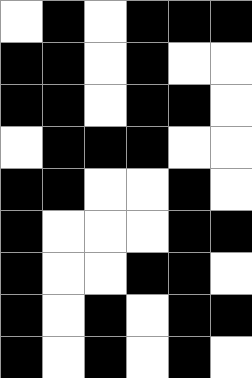[["white", "black", "white", "black", "black", "black"], ["black", "black", "white", "black", "white", "white"], ["black", "black", "white", "black", "black", "white"], ["white", "black", "black", "black", "white", "white"], ["black", "black", "white", "white", "black", "white"], ["black", "white", "white", "white", "black", "black"], ["black", "white", "white", "black", "black", "white"], ["black", "white", "black", "white", "black", "black"], ["black", "white", "black", "white", "black", "white"]]